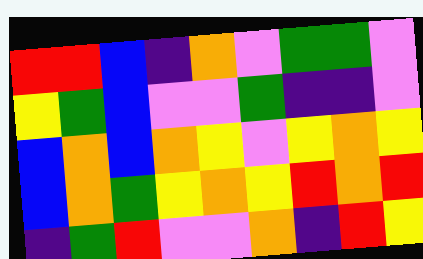[["red", "red", "blue", "indigo", "orange", "violet", "green", "green", "violet"], ["yellow", "green", "blue", "violet", "violet", "green", "indigo", "indigo", "violet"], ["blue", "orange", "blue", "orange", "yellow", "violet", "yellow", "orange", "yellow"], ["blue", "orange", "green", "yellow", "orange", "yellow", "red", "orange", "red"], ["indigo", "green", "red", "violet", "violet", "orange", "indigo", "red", "yellow"]]